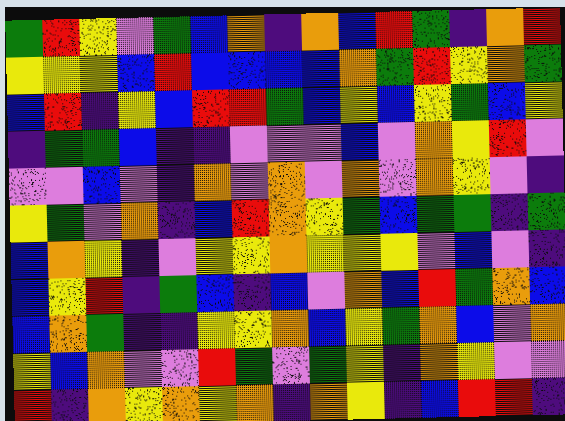[["green", "red", "yellow", "violet", "green", "blue", "orange", "indigo", "orange", "blue", "red", "green", "indigo", "orange", "red"], ["yellow", "yellow", "yellow", "blue", "red", "blue", "blue", "blue", "blue", "orange", "green", "red", "yellow", "orange", "green"], ["blue", "red", "indigo", "yellow", "blue", "red", "red", "green", "blue", "yellow", "blue", "yellow", "green", "blue", "yellow"], ["indigo", "green", "green", "blue", "indigo", "indigo", "violet", "violet", "violet", "blue", "violet", "orange", "yellow", "red", "violet"], ["violet", "violet", "blue", "violet", "indigo", "orange", "violet", "orange", "violet", "orange", "violet", "orange", "yellow", "violet", "indigo"], ["yellow", "green", "violet", "orange", "indigo", "blue", "red", "orange", "yellow", "green", "blue", "green", "green", "indigo", "green"], ["blue", "orange", "yellow", "indigo", "violet", "yellow", "yellow", "orange", "yellow", "yellow", "yellow", "violet", "blue", "violet", "indigo"], ["blue", "yellow", "red", "indigo", "green", "blue", "indigo", "blue", "violet", "orange", "blue", "red", "green", "orange", "blue"], ["blue", "orange", "green", "indigo", "indigo", "yellow", "yellow", "orange", "blue", "yellow", "green", "orange", "blue", "violet", "orange"], ["yellow", "blue", "orange", "violet", "violet", "red", "green", "violet", "green", "yellow", "indigo", "orange", "yellow", "violet", "violet"], ["red", "indigo", "orange", "yellow", "orange", "yellow", "orange", "indigo", "orange", "yellow", "indigo", "blue", "red", "red", "indigo"]]